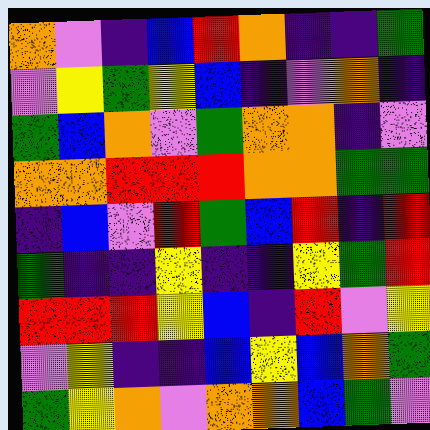[["orange", "violet", "indigo", "blue", "red", "orange", "indigo", "indigo", "green"], ["violet", "yellow", "green", "yellow", "blue", "indigo", "violet", "orange", "indigo"], ["green", "blue", "orange", "violet", "green", "orange", "orange", "indigo", "violet"], ["orange", "orange", "red", "red", "red", "orange", "orange", "green", "green"], ["indigo", "blue", "violet", "red", "green", "blue", "red", "indigo", "red"], ["green", "indigo", "indigo", "yellow", "indigo", "indigo", "yellow", "green", "red"], ["red", "red", "red", "yellow", "blue", "indigo", "red", "violet", "yellow"], ["violet", "yellow", "indigo", "indigo", "blue", "yellow", "blue", "orange", "green"], ["green", "yellow", "orange", "violet", "orange", "orange", "blue", "green", "violet"]]